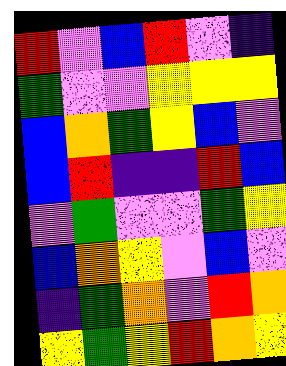[["red", "violet", "blue", "red", "violet", "indigo"], ["green", "violet", "violet", "yellow", "yellow", "yellow"], ["blue", "orange", "green", "yellow", "blue", "violet"], ["blue", "red", "indigo", "indigo", "red", "blue"], ["violet", "green", "violet", "violet", "green", "yellow"], ["blue", "orange", "yellow", "violet", "blue", "violet"], ["indigo", "green", "orange", "violet", "red", "orange"], ["yellow", "green", "yellow", "red", "orange", "yellow"]]